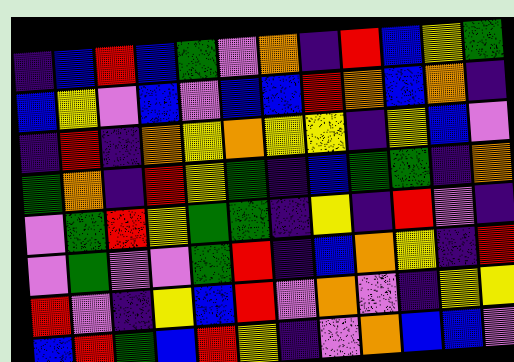[["indigo", "blue", "red", "blue", "green", "violet", "orange", "indigo", "red", "blue", "yellow", "green"], ["blue", "yellow", "violet", "blue", "violet", "blue", "blue", "red", "orange", "blue", "orange", "indigo"], ["indigo", "red", "indigo", "orange", "yellow", "orange", "yellow", "yellow", "indigo", "yellow", "blue", "violet"], ["green", "orange", "indigo", "red", "yellow", "green", "indigo", "blue", "green", "green", "indigo", "orange"], ["violet", "green", "red", "yellow", "green", "green", "indigo", "yellow", "indigo", "red", "violet", "indigo"], ["violet", "green", "violet", "violet", "green", "red", "indigo", "blue", "orange", "yellow", "indigo", "red"], ["red", "violet", "indigo", "yellow", "blue", "red", "violet", "orange", "violet", "indigo", "yellow", "yellow"], ["blue", "red", "green", "blue", "red", "yellow", "indigo", "violet", "orange", "blue", "blue", "violet"]]